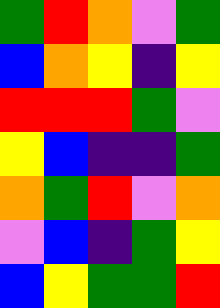[["green", "red", "orange", "violet", "green"], ["blue", "orange", "yellow", "indigo", "yellow"], ["red", "red", "red", "green", "violet"], ["yellow", "blue", "indigo", "indigo", "green"], ["orange", "green", "red", "violet", "orange"], ["violet", "blue", "indigo", "green", "yellow"], ["blue", "yellow", "green", "green", "red"]]